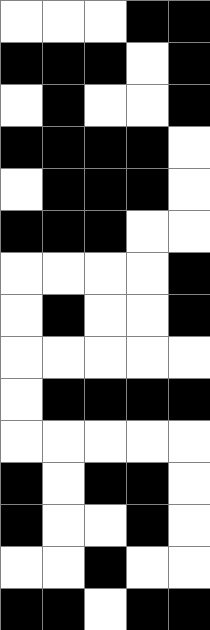[["white", "white", "white", "black", "black"], ["black", "black", "black", "white", "black"], ["white", "black", "white", "white", "black"], ["black", "black", "black", "black", "white"], ["white", "black", "black", "black", "white"], ["black", "black", "black", "white", "white"], ["white", "white", "white", "white", "black"], ["white", "black", "white", "white", "black"], ["white", "white", "white", "white", "white"], ["white", "black", "black", "black", "black"], ["white", "white", "white", "white", "white"], ["black", "white", "black", "black", "white"], ["black", "white", "white", "black", "white"], ["white", "white", "black", "white", "white"], ["black", "black", "white", "black", "black"]]